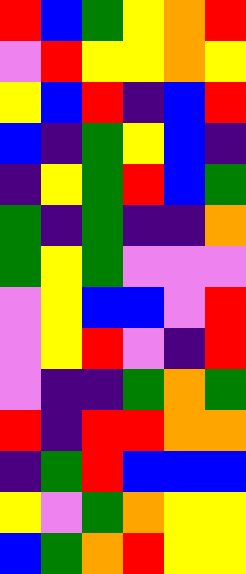[["red", "blue", "green", "yellow", "orange", "red"], ["violet", "red", "yellow", "yellow", "orange", "yellow"], ["yellow", "blue", "red", "indigo", "blue", "red"], ["blue", "indigo", "green", "yellow", "blue", "indigo"], ["indigo", "yellow", "green", "red", "blue", "green"], ["green", "indigo", "green", "indigo", "indigo", "orange"], ["green", "yellow", "green", "violet", "violet", "violet"], ["violet", "yellow", "blue", "blue", "violet", "red"], ["violet", "yellow", "red", "violet", "indigo", "red"], ["violet", "indigo", "indigo", "green", "orange", "green"], ["red", "indigo", "red", "red", "orange", "orange"], ["indigo", "green", "red", "blue", "blue", "blue"], ["yellow", "violet", "green", "orange", "yellow", "yellow"], ["blue", "green", "orange", "red", "yellow", "yellow"]]